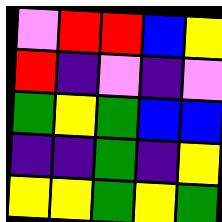[["violet", "red", "red", "blue", "yellow"], ["red", "indigo", "violet", "indigo", "violet"], ["green", "yellow", "green", "blue", "blue"], ["indigo", "indigo", "green", "indigo", "yellow"], ["yellow", "yellow", "green", "yellow", "green"]]